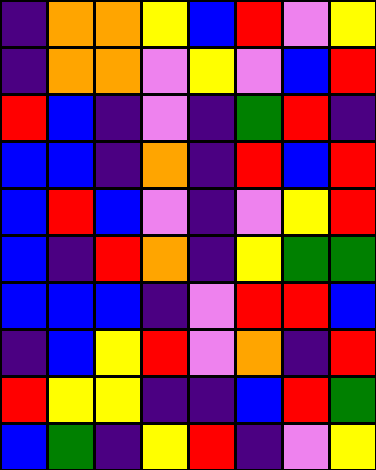[["indigo", "orange", "orange", "yellow", "blue", "red", "violet", "yellow"], ["indigo", "orange", "orange", "violet", "yellow", "violet", "blue", "red"], ["red", "blue", "indigo", "violet", "indigo", "green", "red", "indigo"], ["blue", "blue", "indigo", "orange", "indigo", "red", "blue", "red"], ["blue", "red", "blue", "violet", "indigo", "violet", "yellow", "red"], ["blue", "indigo", "red", "orange", "indigo", "yellow", "green", "green"], ["blue", "blue", "blue", "indigo", "violet", "red", "red", "blue"], ["indigo", "blue", "yellow", "red", "violet", "orange", "indigo", "red"], ["red", "yellow", "yellow", "indigo", "indigo", "blue", "red", "green"], ["blue", "green", "indigo", "yellow", "red", "indigo", "violet", "yellow"]]